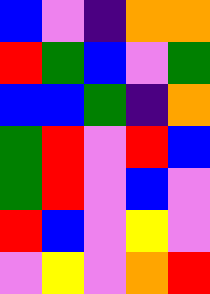[["blue", "violet", "indigo", "orange", "orange"], ["red", "green", "blue", "violet", "green"], ["blue", "blue", "green", "indigo", "orange"], ["green", "red", "violet", "red", "blue"], ["green", "red", "violet", "blue", "violet"], ["red", "blue", "violet", "yellow", "violet"], ["violet", "yellow", "violet", "orange", "red"]]